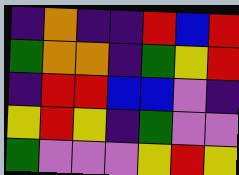[["indigo", "orange", "indigo", "indigo", "red", "blue", "red"], ["green", "orange", "orange", "indigo", "green", "yellow", "red"], ["indigo", "red", "red", "blue", "blue", "violet", "indigo"], ["yellow", "red", "yellow", "indigo", "green", "violet", "violet"], ["green", "violet", "violet", "violet", "yellow", "red", "yellow"]]